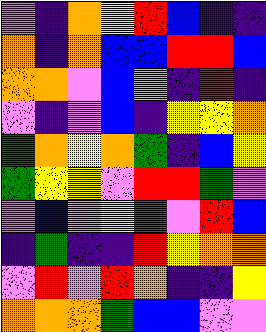[["violet", "indigo", "orange", "yellow", "red", "blue", "indigo", "indigo"], ["orange", "indigo", "orange", "blue", "blue", "red", "red", "blue"], ["orange", "orange", "violet", "blue", "violet", "indigo", "red", "indigo"], ["violet", "indigo", "violet", "blue", "indigo", "yellow", "yellow", "orange"], ["green", "orange", "yellow", "orange", "green", "indigo", "blue", "yellow"], ["green", "yellow", "yellow", "violet", "red", "red", "green", "violet"], ["violet", "blue", "violet", "yellow", "red", "violet", "red", "blue"], ["indigo", "green", "indigo", "indigo", "red", "yellow", "orange", "orange"], ["violet", "red", "violet", "red", "orange", "indigo", "indigo", "yellow"], ["orange", "orange", "orange", "green", "blue", "blue", "violet", "violet"]]